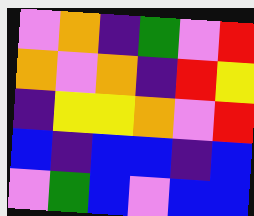[["violet", "orange", "indigo", "green", "violet", "red"], ["orange", "violet", "orange", "indigo", "red", "yellow"], ["indigo", "yellow", "yellow", "orange", "violet", "red"], ["blue", "indigo", "blue", "blue", "indigo", "blue"], ["violet", "green", "blue", "violet", "blue", "blue"]]